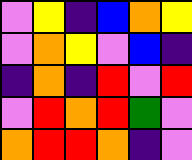[["violet", "yellow", "indigo", "blue", "orange", "yellow"], ["violet", "orange", "yellow", "violet", "blue", "indigo"], ["indigo", "orange", "indigo", "red", "violet", "red"], ["violet", "red", "orange", "red", "green", "violet"], ["orange", "red", "red", "orange", "indigo", "violet"]]